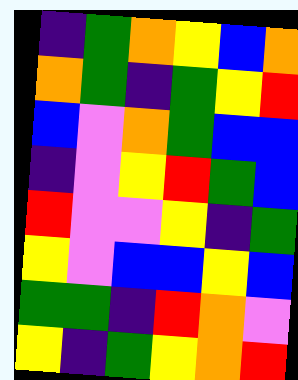[["indigo", "green", "orange", "yellow", "blue", "orange"], ["orange", "green", "indigo", "green", "yellow", "red"], ["blue", "violet", "orange", "green", "blue", "blue"], ["indigo", "violet", "yellow", "red", "green", "blue"], ["red", "violet", "violet", "yellow", "indigo", "green"], ["yellow", "violet", "blue", "blue", "yellow", "blue"], ["green", "green", "indigo", "red", "orange", "violet"], ["yellow", "indigo", "green", "yellow", "orange", "red"]]